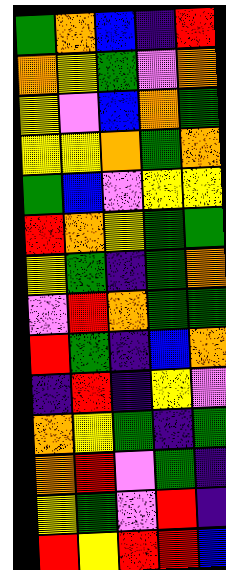[["green", "orange", "blue", "indigo", "red"], ["orange", "yellow", "green", "violet", "orange"], ["yellow", "violet", "blue", "orange", "green"], ["yellow", "yellow", "orange", "green", "orange"], ["green", "blue", "violet", "yellow", "yellow"], ["red", "orange", "yellow", "green", "green"], ["yellow", "green", "indigo", "green", "orange"], ["violet", "red", "orange", "green", "green"], ["red", "green", "indigo", "blue", "orange"], ["indigo", "red", "indigo", "yellow", "violet"], ["orange", "yellow", "green", "indigo", "green"], ["orange", "red", "violet", "green", "indigo"], ["yellow", "green", "violet", "red", "indigo"], ["red", "yellow", "red", "red", "blue"]]